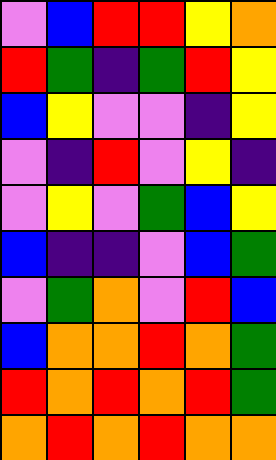[["violet", "blue", "red", "red", "yellow", "orange"], ["red", "green", "indigo", "green", "red", "yellow"], ["blue", "yellow", "violet", "violet", "indigo", "yellow"], ["violet", "indigo", "red", "violet", "yellow", "indigo"], ["violet", "yellow", "violet", "green", "blue", "yellow"], ["blue", "indigo", "indigo", "violet", "blue", "green"], ["violet", "green", "orange", "violet", "red", "blue"], ["blue", "orange", "orange", "red", "orange", "green"], ["red", "orange", "red", "orange", "red", "green"], ["orange", "red", "orange", "red", "orange", "orange"]]